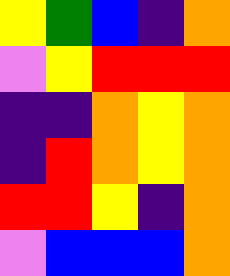[["yellow", "green", "blue", "indigo", "orange"], ["violet", "yellow", "red", "red", "red"], ["indigo", "indigo", "orange", "yellow", "orange"], ["indigo", "red", "orange", "yellow", "orange"], ["red", "red", "yellow", "indigo", "orange"], ["violet", "blue", "blue", "blue", "orange"]]